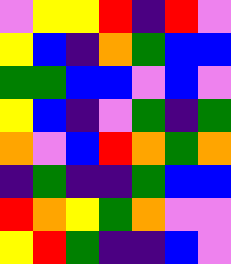[["violet", "yellow", "yellow", "red", "indigo", "red", "violet"], ["yellow", "blue", "indigo", "orange", "green", "blue", "blue"], ["green", "green", "blue", "blue", "violet", "blue", "violet"], ["yellow", "blue", "indigo", "violet", "green", "indigo", "green"], ["orange", "violet", "blue", "red", "orange", "green", "orange"], ["indigo", "green", "indigo", "indigo", "green", "blue", "blue"], ["red", "orange", "yellow", "green", "orange", "violet", "violet"], ["yellow", "red", "green", "indigo", "indigo", "blue", "violet"]]